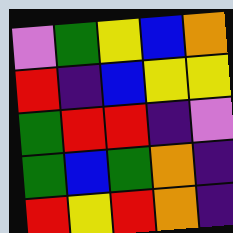[["violet", "green", "yellow", "blue", "orange"], ["red", "indigo", "blue", "yellow", "yellow"], ["green", "red", "red", "indigo", "violet"], ["green", "blue", "green", "orange", "indigo"], ["red", "yellow", "red", "orange", "indigo"]]